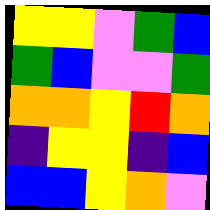[["yellow", "yellow", "violet", "green", "blue"], ["green", "blue", "violet", "violet", "green"], ["orange", "orange", "yellow", "red", "orange"], ["indigo", "yellow", "yellow", "indigo", "blue"], ["blue", "blue", "yellow", "orange", "violet"]]